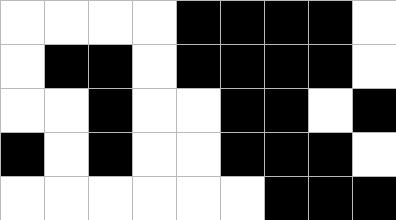[["white", "white", "white", "white", "black", "black", "black", "black", "white"], ["white", "black", "black", "white", "black", "black", "black", "black", "white"], ["white", "white", "black", "white", "white", "black", "black", "white", "black"], ["black", "white", "black", "white", "white", "black", "black", "black", "white"], ["white", "white", "white", "white", "white", "white", "black", "black", "black"]]